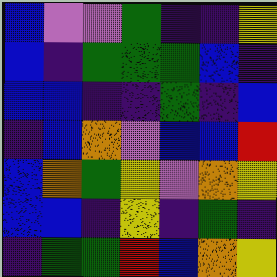[["blue", "violet", "violet", "green", "indigo", "indigo", "yellow"], ["blue", "indigo", "green", "green", "green", "blue", "indigo"], ["blue", "blue", "indigo", "indigo", "green", "indigo", "blue"], ["indigo", "blue", "orange", "violet", "blue", "blue", "red"], ["blue", "orange", "green", "yellow", "violet", "orange", "yellow"], ["blue", "blue", "indigo", "yellow", "indigo", "green", "indigo"], ["indigo", "green", "green", "red", "blue", "orange", "yellow"]]